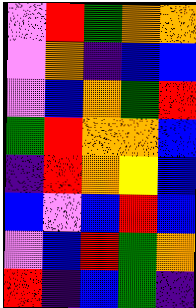[["violet", "red", "green", "orange", "orange"], ["violet", "orange", "indigo", "blue", "blue"], ["violet", "blue", "orange", "green", "red"], ["green", "red", "orange", "orange", "blue"], ["indigo", "red", "orange", "yellow", "blue"], ["blue", "violet", "blue", "red", "blue"], ["violet", "blue", "red", "green", "orange"], ["red", "indigo", "blue", "green", "indigo"]]